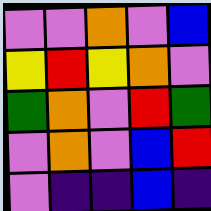[["violet", "violet", "orange", "violet", "blue"], ["yellow", "red", "yellow", "orange", "violet"], ["green", "orange", "violet", "red", "green"], ["violet", "orange", "violet", "blue", "red"], ["violet", "indigo", "indigo", "blue", "indigo"]]